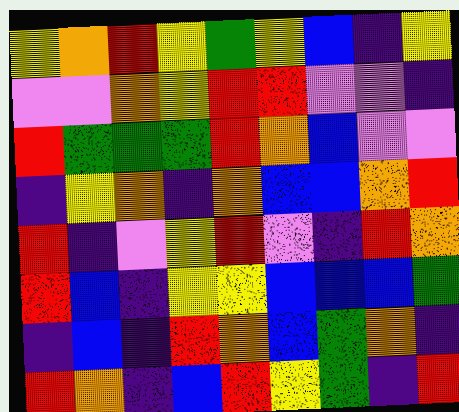[["yellow", "orange", "red", "yellow", "green", "yellow", "blue", "indigo", "yellow"], ["violet", "violet", "orange", "yellow", "red", "red", "violet", "violet", "indigo"], ["red", "green", "green", "green", "red", "orange", "blue", "violet", "violet"], ["indigo", "yellow", "orange", "indigo", "orange", "blue", "blue", "orange", "red"], ["red", "indigo", "violet", "yellow", "red", "violet", "indigo", "red", "orange"], ["red", "blue", "indigo", "yellow", "yellow", "blue", "blue", "blue", "green"], ["indigo", "blue", "indigo", "red", "orange", "blue", "green", "orange", "indigo"], ["red", "orange", "indigo", "blue", "red", "yellow", "green", "indigo", "red"]]